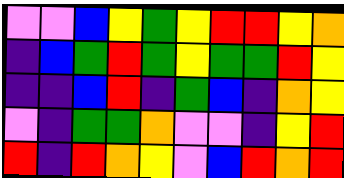[["violet", "violet", "blue", "yellow", "green", "yellow", "red", "red", "yellow", "orange"], ["indigo", "blue", "green", "red", "green", "yellow", "green", "green", "red", "yellow"], ["indigo", "indigo", "blue", "red", "indigo", "green", "blue", "indigo", "orange", "yellow"], ["violet", "indigo", "green", "green", "orange", "violet", "violet", "indigo", "yellow", "red"], ["red", "indigo", "red", "orange", "yellow", "violet", "blue", "red", "orange", "red"]]